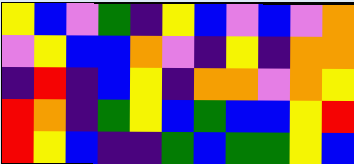[["yellow", "blue", "violet", "green", "indigo", "yellow", "blue", "violet", "blue", "violet", "orange"], ["violet", "yellow", "blue", "blue", "orange", "violet", "indigo", "yellow", "indigo", "orange", "orange"], ["indigo", "red", "indigo", "blue", "yellow", "indigo", "orange", "orange", "violet", "orange", "yellow"], ["red", "orange", "indigo", "green", "yellow", "blue", "green", "blue", "blue", "yellow", "red"], ["red", "yellow", "blue", "indigo", "indigo", "green", "blue", "green", "green", "yellow", "blue"]]